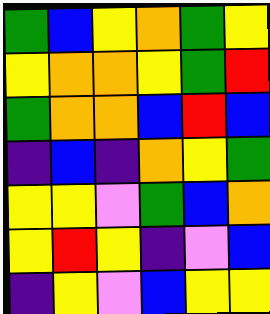[["green", "blue", "yellow", "orange", "green", "yellow"], ["yellow", "orange", "orange", "yellow", "green", "red"], ["green", "orange", "orange", "blue", "red", "blue"], ["indigo", "blue", "indigo", "orange", "yellow", "green"], ["yellow", "yellow", "violet", "green", "blue", "orange"], ["yellow", "red", "yellow", "indigo", "violet", "blue"], ["indigo", "yellow", "violet", "blue", "yellow", "yellow"]]